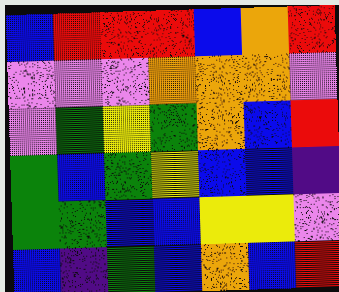[["blue", "red", "red", "red", "blue", "orange", "red"], ["violet", "violet", "violet", "orange", "orange", "orange", "violet"], ["violet", "green", "yellow", "green", "orange", "blue", "red"], ["green", "blue", "green", "yellow", "blue", "blue", "indigo"], ["green", "green", "blue", "blue", "yellow", "yellow", "violet"], ["blue", "indigo", "green", "blue", "orange", "blue", "red"]]